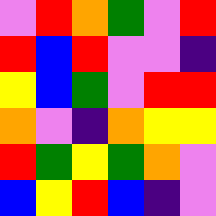[["violet", "red", "orange", "green", "violet", "red"], ["red", "blue", "red", "violet", "violet", "indigo"], ["yellow", "blue", "green", "violet", "red", "red"], ["orange", "violet", "indigo", "orange", "yellow", "yellow"], ["red", "green", "yellow", "green", "orange", "violet"], ["blue", "yellow", "red", "blue", "indigo", "violet"]]